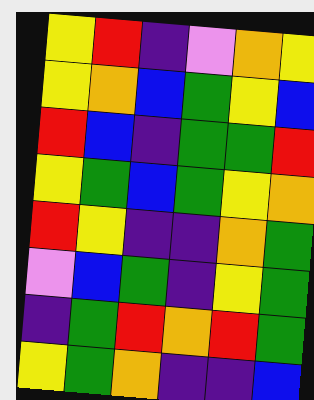[["yellow", "red", "indigo", "violet", "orange", "yellow"], ["yellow", "orange", "blue", "green", "yellow", "blue"], ["red", "blue", "indigo", "green", "green", "red"], ["yellow", "green", "blue", "green", "yellow", "orange"], ["red", "yellow", "indigo", "indigo", "orange", "green"], ["violet", "blue", "green", "indigo", "yellow", "green"], ["indigo", "green", "red", "orange", "red", "green"], ["yellow", "green", "orange", "indigo", "indigo", "blue"]]